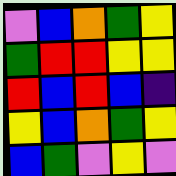[["violet", "blue", "orange", "green", "yellow"], ["green", "red", "red", "yellow", "yellow"], ["red", "blue", "red", "blue", "indigo"], ["yellow", "blue", "orange", "green", "yellow"], ["blue", "green", "violet", "yellow", "violet"]]